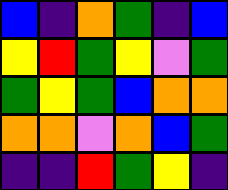[["blue", "indigo", "orange", "green", "indigo", "blue"], ["yellow", "red", "green", "yellow", "violet", "green"], ["green", "yellow", "green", "blue", "orange", "orange"], ["orange", "orange", "violet", "orange", "blue", "green"], ["indigo", "indigo", "red", "green", "yellow", "indigo"]]